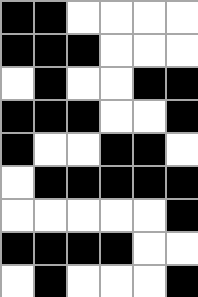[["black", "black", "white", "white", "white", "white"], ["black", "black", "black", "white", "white", "white"], ["white", "black", "white", "white", "black", "black"], ["black", "black", "black", "white", "white", "black"], ["black", "white", "white", "black", "black", "white"], ["white", "black", "black", "black", "black", "black"], ["white", "white", "white", "white", "white", "black"], ["black", "black", "black", "black", "white", "white"], ["white", "black", "white", "white", "white", "black"]]